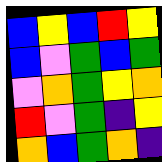[["blue", "yellow", "blue", "red", "yellow"], ["blue", "violet", "green", "blue", "green"], ["violet", "orange", "green", "yellow", "orange"], ["red", "violet", "green", "indigo", "yellow"], ["orange", "blue", "green", "orange", "indigo"]]